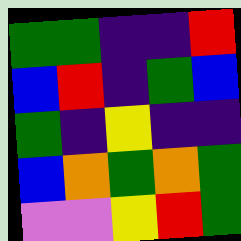[["green", "green", "indigo", "indigo", "red"], ["blue", "red", "indigo", "green", "blue"], ["green", "indigo", "yellow", "indigo", "indigo"], ["blue", "orange", "green", "orange", "green"], ["violet", "violet", "yellow", "red", "green"]]